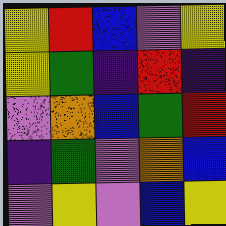[["yellow", "red", "blue", "violet", "yellow"], ["yellow", "green", "indigo", "red", "indigo"], ["violet", "orange", "blue", "green", "red"], ["indigo", "green", "violet", "orange", "blue"], ["violet", "yellow", "violet", "blue", "yellow"]]